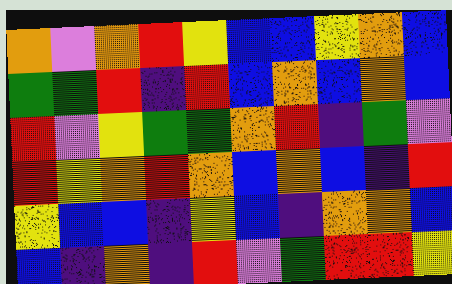[["orange", "violet", "orange", "red", "yellow", "blue", "blue", "yellow", "orange", "blue"], ["green", "green", "red", "indigo", "red", "blue", "orange", "blue", "orange", "blue"], ["red", "violet", "yellow", "green", "green", "orange", "red", "indigo", "green", "violet"], ["red", "yellow", "orange", "red", "orange", "blue", "orange", "blue", "indigo", "red"], ["yellow", "blue", "blue", "indigo", "yellow", "blue", "indigo", "orange", "orange", "blue"], ["blue", "indigo", "orange", "indigo", "red", "violet", "green", "red", "red", "yellow"]]